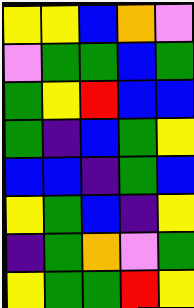[["yellow", "yellow", "blue", "orange", "violet"], ["violet", "green", "green", "blue", "green"], ["green", "yellow", "red", "blue", "blue"], ["green", "indigo", "blue", "green", "yellow"], ["blue", "blue", "indigo", "green", "blue"], ["yellow", "green", "blue", "indigo", "yellow"], ["indigo", "green", "orange", "violet", "green"], ["yellow", "green", "green", "red", "yellow"]]